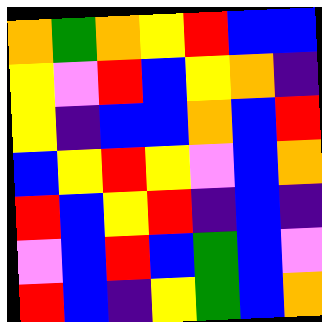[["orange", "green", "orange", "yellow", "red", "blue", "blue"], ["yellow", "violet", "red", "blue", "yellow", "orange", "indigo"], ["yellow", "indigo", "blue", "blue", "orange", "blue", "red"], ["blue", "yellow", "red", "yellow", "violet", "blue", "orange"], ["red", "blue", "yellow", "red", "indigo", "blue", "indigo"], ["violet", "blue", "red", "blue", "green", "blue", "violet"], ["red", "blue", "indigo", "yellow", "green", "blue", "orange"]]